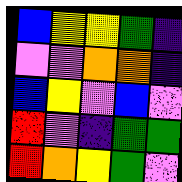[["blue", "yellow", "yellow", "green", "indigo"], ["violet", "violet", "orange", "orange", "indigo"], ["blue", "yellow", "violet", "blue", "violet"], ["red", "violet", "indigo", "green", "green"], ["red", "orange", "yellow", "green", "violet"]]